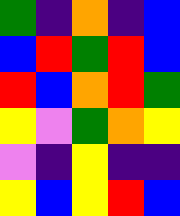[["green", "indigo", "orange", "indigo", "blue"], ["blue", "red", "green", "red", "blue"], ["red", "blue", "orange", "red", "green"], ["yellow", "violet", "green", "orange", "yellow"], ["violet", "indigo", "yellow", "indigo", "indigo"], ["yellow", "blue", "yellow", "red", "blue"]]